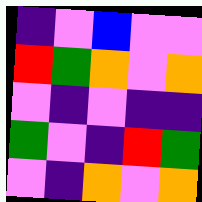[["indigo", "violet", "blue", "violet", "violet"], ["red", "green", "orange", "violet", "orange"], ["violet", "indigo", "violet", "indigo", "indigo"], ["green", "violet", "indigo", "red", "green"], ["violet", "indigo", "orange", "violet", "orange"]]